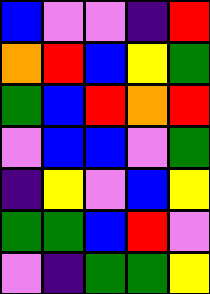[["blue", "violet", "violet", "indigo", "red"], ["orange", "red", "blue", "yellow", "green"], ["green", "blue", "red", "orange", "red"], ["violet", "blue", "blue", "violet", "green"], ["indigo", "yellow", "violet", "blue", "yellow"], ["green", "green", "blue", "red", "violet"], ["violet", "indigo", "green", "green", "yellow"]]